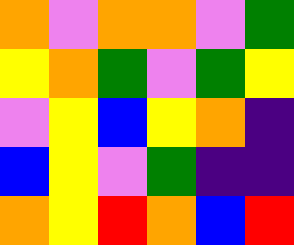[["orange", "violet", "orange", "orange", "violet", "green"], ["yellow", "orange", "green", "violet", "green", "yellow"], ["violet", "yellow", "blue", "yellow", "orange", "indigo"], ["blue", "yellow", "violet", "green", "indigo", "indigo"], ["orange", "yellow", "red", "orange", "blue", "red"]]